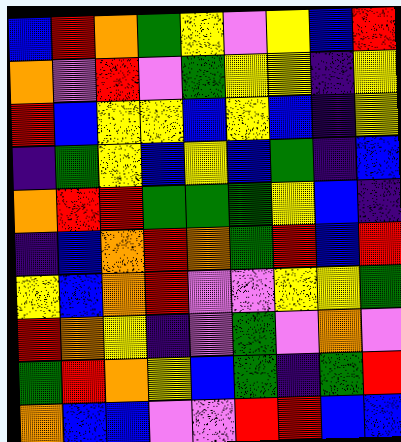[["blue", "red", "orange", "green", "yellow", "violet", "yellow", "blue", "red"], ["orange", "violet", "red", "violet", "green", "yellow", "yellow", "indigo", "yellow"], ["red", "blue", "yellow", "yellow", "blue", "yellow", "blue", "indigo", "yellow"], ["indigo", "green", "yellow", "blue", "yellow", "blue", "green", "indigo", "blue"], ["orange", "red", "red", "green", "green", "green", "yellow", "blue", "indigo"], ["indigo", "blue", "orange", "red", "orange", "green", "red", "blue", "red"], ["yellow", "blue", "orange", "red", "violet", "violet", "yellow", "yellow", "green"], ["red", "orange", "yellow", "indigo", "violet", "green", "violet", "orange", "violet"], ["green", "red", "orange", "yellow", "blue", "green", "indigo", "green", "red"], ["orange", "blue", "blue", "violet", "violet", "red", "red", "blue", "blue"]]